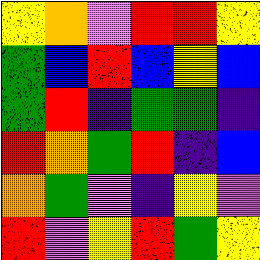[["yellow", "orange", "violet", "red", "red", "yellow"], ["green", "blue", "red", "blue", "yellow", "blue"], ["green", "red", "indigo", "green", "green", "indigo"], ["red", "orange", "green", "red", "indigo", "blue"], ["orange", "green", "violet", "indigo", "yellow", "violet"], ["red", "violet", "yellow", "red", "green", "yellow"]]